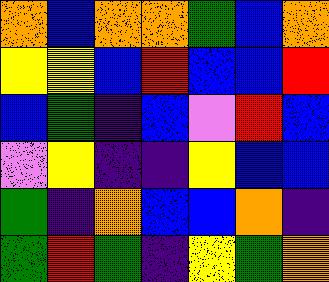[["orange", "blue", "orange", "orange", "green", "blue", "orange"], ["yellow", "yellow", "blue", "red", "blue", "blue", "red"], ["blue", "green", "indigo", "blue", "violet", "red", "blue"], ["violet", "yellow", "indigo", "indigo", "yellow", "blue", "blue"], ["green", "indigo", "orange", "blue", "blue", "orange", "indigo"], ["green", "red", "green", "indigo", "yellow", "green", "orange"]]